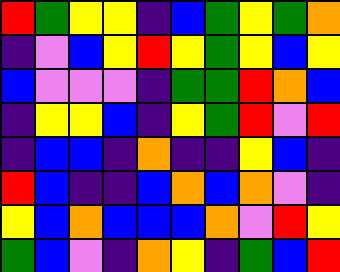[["red", "green", "yellow", "yellow", "indigo", "blue", "green", "yellow", "green", "orange"], ["indigo", "violet", "blue", "yellow", "red", "yellow", "green", "yellow", "blue", "yellow"], ["blue", "violet", "violet", "violet", "indigo", "green", "green", "red", "orange", "blue"], ["indigo", "yellow", "yellow", "blue", "indigo", "yellow", "green", "red", "violet", "red"], ["indigo", "blue", "blue", "indigo", "orange", "indigo", "indigo", "yellow", "blue", "indigo"], ["red", "blue", "indigo", "indigo", "blue", "orange", "blue", "orange", "violet", "indigo"], ["yellow", "blue", "orange", "blue", "blue", "blue", "orange", "violet", "red", "yellow"], ["green", "blue", "violet", "indigo", "orange", "yellow", "indigo", "green", "blue", "red"]]